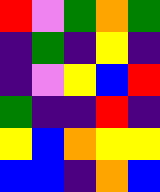[["red", "violet", "green", "orange", "green"], ["indigo", "green", "indigo", "yellow", "indigo"], ["indigo", "violet", "yellow", "blue", "red"], ["green", "indigo", "indigo", "red", "indigo"], ["yellow", "blue", "orange", "yellow", "yellow"], ["blue", "blue", "indigo", "orange", "blue"]]